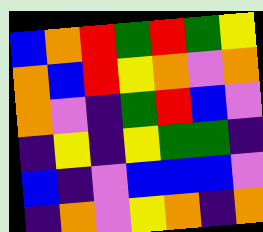[["blue", "orange", "red", "green", "red", "green", "yellow"], ["orange", "blue", "red", "yellow", "orange", "violet", "orange"], ["orange", "violet", "indigo", "green", "red", "blue", "violet"], ["indigo", "yellow", "indigo", "yellow", "green", "green", "indigo"], ["blue", "indigo", "violet", "blue", "blue", "blue", "violet"], ["indigo", "orange", "violet", "yellow", "orange", "indigo", "orange"]]